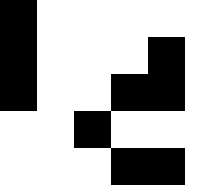[["black", "white", "white", "white", "white", "white"], ["black", "white", "white", "white", "black", "white"], ["black", "white", "white", "black", "black", "white"], ["white", "white", "black", "white", "white", "white"], ["white", "white", "white", "black", "black", "white"]]